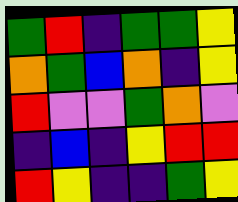[["green", "red", "indigo", "green", "green", "yellow"], ["orange", "green", "blue", "orange", "indigo", "yellow"], ["red", "violet", "violet", "green", "orange", "violet"], ["indigo", "blue", "indigo", "yellow", "red", "red"], ["red", "yellow", "indigo", "indigo", "green", "yellow"]]